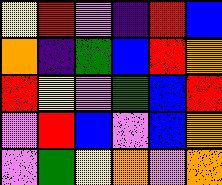[["yellow", "red", "violet", "indigo", "red", "blue"], ["orange", "indigo", "green", "blue", "red", "orange"], ["red", "yellow", "violet", "green", "blue", "red"], ["violet", "red", "blue", "violet", "blue", "orange"], ["violet", "green", "yellow", "orange", "violet", "orange"]]